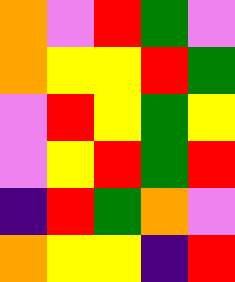[["orange", "violet", "red", "green", "violet"], ["orange", "yellow", "yellow", "red", "green"], ["violet", "red", "yellow", "green", "yellow"], ["violet", "yellow", "red", "green", "red"], ["indigo", "red", "green", "orange", "violet"], ["orange", "yellow", "yellow", "indigo", "red"]]